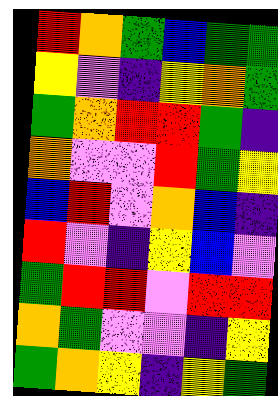[["red", "orange", "green", "blue", "green", "green"], ["yellow", "violet", "indigo", "yellow", "orange", "green"], ["green", "orange", "red", "red", "green", "indigo"], ["orange", "violet", "violet", "red", "green", "yellow"], ["blue", "red", "violet", "orange", "blue", "indigo"], ["red", "violet", "indigo", "yellow", "blue", "violet"], ["green", "red", "red", "violet", "red", "red"], ["orange", "green", "violet", "violet", "indigo", "yellow"], ["green", "orange", "yellow", "indigo", "yellow", "green"]]